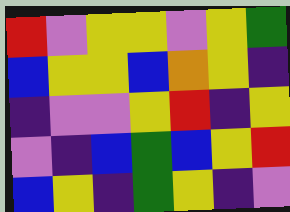[["red", "violet", "yellow", "yellow", "violet", "yellow", "green"], ["blue", "yellow", "yellow", "blue", "orange", "yellow", "indigo"], ["indigo", "violet", "violet", "yellow", "red", "indigo", "yellow"], ["violet", "indigo", "blue", "green", "blue", "yellow", "red"], ["blue", "yellow", "indigo", "green", "yellow", "indigo", "violet"]]